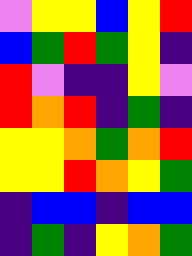[["violet", "yellow", "yellow", "blue", "yellow", "red"], ["blue", "green", "red", "green", "yellow", "indigo"], ["red", "violet", "indigo", "indigo", "yellow", "violet"], ["red", "orange", "red", "indigo", "green", "indigo"], ["yellow", "yellow", "orange", "green", "orange", "red"], ["yellow", "yellow", "red", "orange", "yellow", "green"], ["indigo", "blue", "blue", "indigo", "blue", "blue"], ["indigo", "green", "indigo", "yellow", "orange", "green"]]